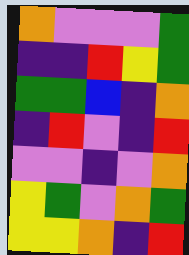[["orange", "violet", "violet", "violet", "green"], ["indigo", "indigo", "red", "yellow", "green"], ["green", "green", "blue", "indigo", "orange"], ["indigo", "red", "violet", "indigo", "red"], ["violet", "violet", "indigo", "violet", "orange"], ["yellow", "green", "violet", "orange", "green"], ["yellow", "yellow", "orange", "indigo", "red"]]